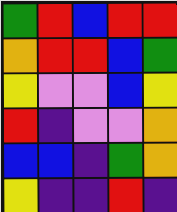[["green", "red", "blue", "red", "red"], ["orange", "red", "red", "blue", "green"], ["yellow", "violet", "violet", "blue", "yellow"], ["red", "indigo", "violet", "violet", "orange"], ["blue", "blue", "indigo", "green", "orange"], ["yellow", "indigo", "indigo", "red", "indigo"]]